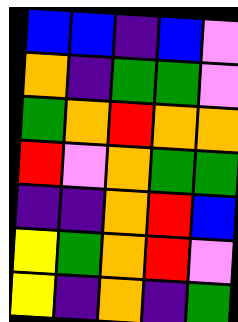[["blue", "blue", "indigo", "blue", "violet"], ["orange", "indigo", "green", "green", "violet"], ["green", "orange", "red", "orange", "orange"], ["red", "violet", "orange", "green", "green"], ["indigo", "indigo", "orange", "red", "blue"], ["yellow", "green", "orange", "red", "violet"], ["yellow", "indigo", "orange", "indigo", "green"]]